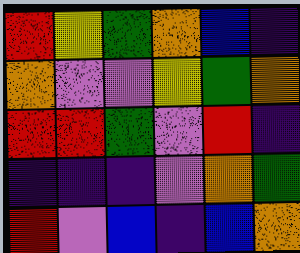[["red", "yellow", "green", "orange", "blue", "indigo"], ["orange", "violet", "violet", "yellow", "green", "orange"], ["red", "red", "green", "violet", "red", "indigo"], ["indigo", "indigo", "indigo", "violet", "orange", "green"], ["red", "violet", "blue", "indigo", "blue", "orange"]]